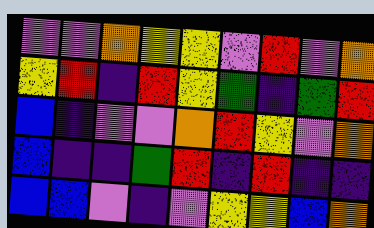[["violet", "violet", "orange", "yellow", "yellow", "violet", "red", "violet", "orange"], ["yellow", "red", "indigo", "red", "yellow", "green", "indigo", "green", "red"], ["blue", "indigo", "violet", "violet", "orange", "red", "yellow", "violet", "orange"], ["blue", "indigo", "indigo", "green", "red", "indigo", "red", "indigo", "indigo"], ["blue", "blue", "violet", "indigo", "violet", "yellow", "yellow", "blue", "orange"]]